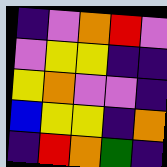[["indigo", "violet", "orange", "red", "violet"], ["violet", "yellow", "yellow", "indigo", "indigo"], ["yellow", "orange", "violet", "violet", "indigo"], ["blue", "yellow", "yellow", "indigo", "orange"], ["indigo", "red", "orange", "green", "indigo"]]